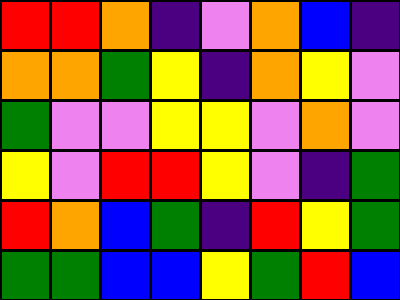[["red", "red", "orange", "indigo", "violet", "orange", "blue", "indigo"], ["orange", "orange", "green", "yellow", "indigo", "orange", "yellow", "violet"], ["green", "violet", "violet", "yellow", "yellow", "violet", "orange", "violet"], ["yellow", "violet", "red", "red", "yellow", "violet", "indigo", "green"], ["red", "orange", "blue", "green", "indigo", "red", "yellow", "green"], ["green", "green", "blue", "blue", "yellow", "green", "red", "blue"]]